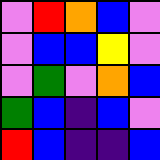[["violet", "red", "orange", "blue", "violet"], ["violet", "blue", "blue", "yellow", "violet"], ["violet", "green", "violet", "orange", "blue"], ["green", "blue", "indigo", "blue", "violet"], ["red", "blue", "indigo", "indigo", "blue"]]